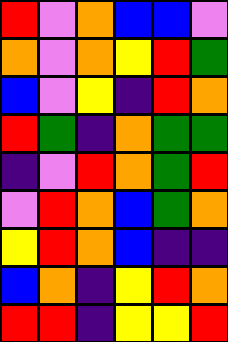[["red", "violet", "orange", "blue", "blue", "violet"], ["orange", "violet", "orange", "yellow", "red", "green"], ["blue", "violet", "yellow", "indigo", "red", "orange"], ["red", "green", "indigo", "orange", "green", "green"], ["indigo", "violet", "red", "orange", "green", "red"], ["violet", "red", "orange", "blue", "green", "orange"], ["yellow", "red", "orange", "blue", "indigo", "indigo"], ["blue", "orange", "indigo", "yellow", "red", "orange"], ["red", "red", "indigo", "yellow", "yellow", "red"]]